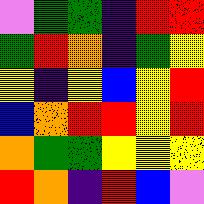[["violet", "green", "green", "indigo", "red", "red"], ["green", "red", "orange", "indigo", "green", "yellow"], ["yellow", "indigo", "yellow", "blue", "yellow", "red"], ["blue", "orange", "red", "red", "yellow", "red"], ["orange", "green", "green", "yellow", "yellow", "yellow"], ["red", "orange", "indigo", "red", "blue", "violet"]]